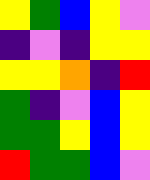[["yellow", "green", "blue", "yellow", "violet"], ["indigo", "violet", "indigo", "yellow", "yellow"], ["yellow", "yellow", "orange", "indigo", "red"], ["green", "indigo", "violet", "blue", "yellow"], ["green", "green", "yellow", "blue", "yellow"], ["red", "green", "green", "blue", "violet"]]